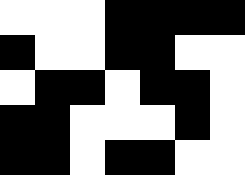[["white", "white", "white", "black", "black", "black", "black"], ["black", "white", "white", "black", "black", "white", "white"], ["white", "black", "black", "white", "black", "black", "white"], ["black", "black", "white", "white", "white", "black", "white"], ["black", "black", "white", "black", "black", "white", "white"]]